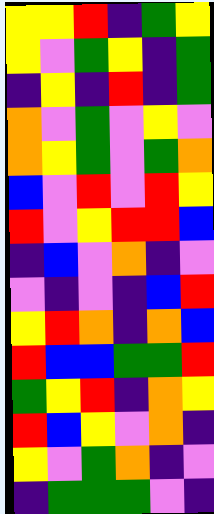[["yellow", "yellow", "red", "indigo", "green", "yellow"], ["yellow", "violet", "green", "yellow", "indigo", "green"], ["indigo", "yellow", "indigo", "red", "indigo", "green"], ["orange", "violet", "green", "violet", "yellow", "violet"], ["orange", "yellow", "green", "violet", "green", "orange"], ["blue", "violet", "red", "violet", "red", "yellow"], ["red", "violet", "yellow", "red", "red", "blue"], ["indigo", "blue", "violet", "orange", "indigo", "violet"], ["violet", "indigo", "violet", "indigo", "blue", "red"], ["yellow", "red", "orange", "indigo", "orange", "blue"], ["red", "blue", "blue", "green", "green", "red"], ["green", "yellow", "red", "indigo", "orange", "yellow"], ["red", "blue", "yellow", "violet", "orange", "indigo"], ["yellow", "violet", "green", "orange", "indigo", "violet"], ["indigo", "green", "green", "green", "violet", "indigo"]]